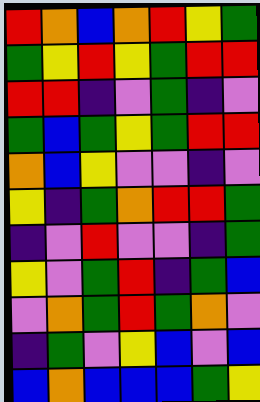[["red", "orange", "blue", "orange", "red", "yellow", "green"], ["green", "yellow", "red", "yellow", "green", "red", "red"], ["red", "red", "indigo", "violet", "green", "indigo", "violet"], ["green", "blue", "green", "yellow", "green", "red", "red"], ["orange", "blue", "yellow", "violet", "violet", "indigo", "violet"], ["yellow", "indigo", "green", "orange", "red", "red", "green"], ["indigo", "violet", "red", "violet", "violet", "indigo", "green"], ["yellow", "violet", "green", "red", "indigo", "green", "blue"], ["violet", "orange", "green", "red", "green", "orange", "violet"], ["indigo", "green", "violet", "yellow", "blue", "violet", "blue"], ["blue", "orange", "blue", "blue", "blue", "green", "yellow"]]